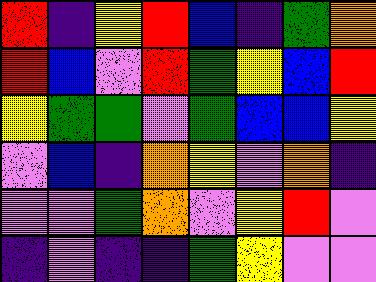[["red", "indigo", "yellow", "red", "blue", "indigo", "green", "orange"], ["red", "blue", "violet", "red", "green", "yellow", "blue", "red"], ["yellow", "green", "green", "violet", "green", "blue", "blue", "yellow"], ["violet", "blue", "indigo", "orange", "yellow", "violet", "orange", "indigo"], ["violet", "violet", "green", "orange", "violet", "yellow", "red", "violet"], ["indigo", "violet", "indigo", "indigo", "green", "yellow", "violet", "violet"]]